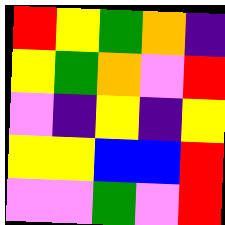[["red", "yellow", "green", "orange", "indigo"], ["yellow", "green", "orange", "violet", "red"], ["violet", "indigo", "yellow", "indigo", "yellow"], ["yellow", "yellow", "blue", "blue", "red"], ["violet", "violet", "green", "violet", "red"]]